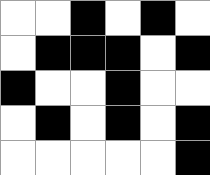[["white", "white", "black", "white", "black", "white"], ["white", "black", "black", "black", "white", "black"], ["black", "white", "white", "black", "white", "white"], ["white", "black", "white", "black", "white", "black"], ["white", "white", "white", "white", "white", "black"]]